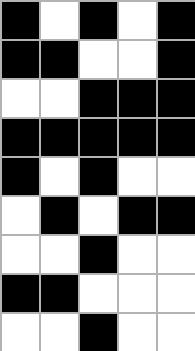[["black", "white", "black", "white", "black"], ["black", "black", "white", "white", "black"], ["white", "white", "black", "black", "black"], ["black", "black", "black", "black", "black"], ["black", "white", "black", "white", "white"], ["white", "black", "white", "black", "black"], ["white", "white", "black", "white", "white"], ["black", "black", "white", "white", "white"], ["white", "white", "black", "white", "white"]]